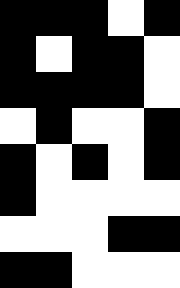[["black", "black", "black", "white", "black"], ["black", "white", "black", "black", "white"], ["black", "black", "black", "black", "white"], ["white", "black", "white", "white", "black"], ["black", "white", "black", "white", "black"], ["black", "white", "white", "white", "white"], ["white", "white", "white", "black", "black"], ["black", "black", "white", "white", "white"]]